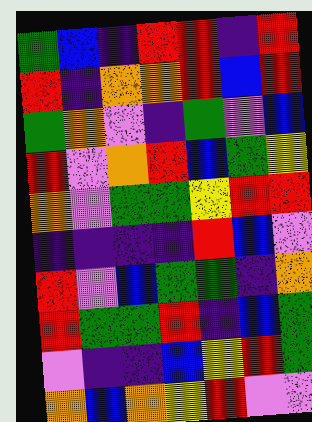[["green", "blue", "indigo", "red", "red", "indigo", "red"], ["red", "indigo", "orange", "orange", "red", "blue", "red"], ["green", "orange", "violet", "indigo", "green", "violet", "blue"], ["red", "violet", "orange", "red", "blue", "green", "yellow"], ["orange", "violet", "green", "green", "yellow", "red", "red"], ["indigo", "indigo", "indigo", "indigo", "red", "blue", "violet"], ["red", "violet", "blue", "green", "green", "indigo", "orange"], ["red", "green", "green", "red", "indigo", "blue", "green"], ["violet", "indigo", "indigo", "blue", "yellow", "red", "green"], ["orange", "blue", "orange", "yellow", "red", "violet", "violet"]]